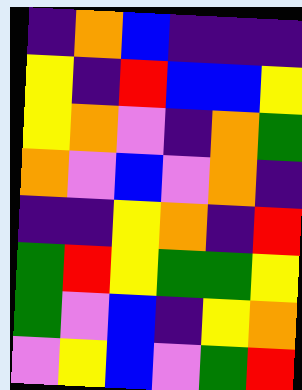[["indigo", "orange", "blue", "indigo", "indigo", "indigo"], ["yellow", "indigo", "red", "blue", "blue", "yellow"], ["yellow", "orange", "violet", "indigo", "orange", "green"], ["orange", "violet", "blue", "violet", "orange", "indigo"], ["indigo", "indigo", "yellow", "orange", "indigo", "red"], ["green", "red", "yellow", "green", "green", "yellow"], ["green", "violet", "blue", "indigo", "yellow", "orange"], ["violet", "yellow", "blue", "violet", "green", "red"]]